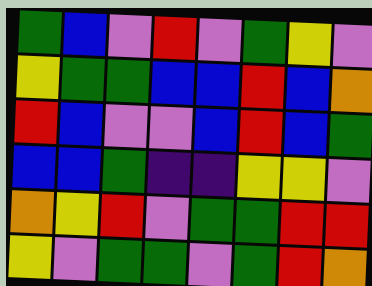[["green", "blue", "violet", "red", "violet", "green", "yellow", "violet"], ["yellow", "green", "green", "blue", "blue", "red", "blue", "orange"], ["red", "blue", "violet", "violet", "blue", "red", "blue", "green"], ["blue", "blue", "green", "indigo", "indigo", "yellow", "yellow", "violet"], ["orange", "yellow", "red", "violet", "green", "green", "red", "red"], ["yellow", "violet", "green", "green", "violet", "green", "red", "orange"]]